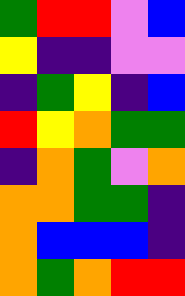[["green", "red", "red", "violet", "blue"], ["yellow", "indigo", "indigo", "violet", "violet"], ["indigo", "green", "yellow", "indigo", "blue"], ["red", "yellow", "orange", "green", "green"], ["indigo", "orange", "green", "violet", "orange"], ["orange", "orange", "green", "green", "indigo"], ["orange", "blue", "blue", "blue", "indigo"], ["orange", "green", "orange", "red", "red"]]